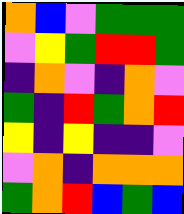[["orange", "blue", "violet", "green", "green", "green"], ["violet", "yellow", "green", "red", "red", "green"], ["indigo", "orange", "violet", "indigo", "orange", "violet"], ["green", "indigo", "red", "green", "orange", "red"], ["yellow", "indigo", "yellow", "indigo", "indigo", "violet"], ["violet", "orange", "indigo", "orange", "orange", "orange"], ["green", "orange", "red", "blue", "green", "blue"]]